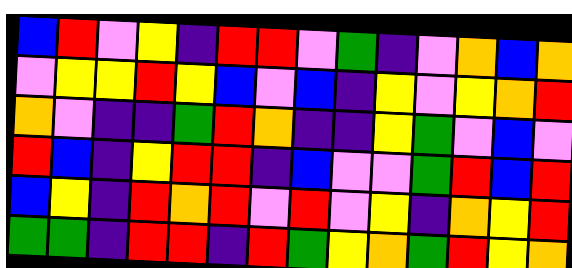[["blue", "red", "violet", "yellow", "indigo", "red", "red", "violet", "green", "indigo", "violet", "orange", "blue", "orange"], ["violet", "yellow", "yellow", "red", "yellow", "blue", "violet", "blue", "indigo", "yellow", "violet", "yellow", "orange", "red"], ["orange", "violet", "indigo", "indigo", "green", "red", "orange", "indigo", "indigo", "yellow", "green", "violet", "blue", "violet"], ["red", "blue", "indigo", "yellow", "red", "red", "indigo", "blue", "violet", "violet", "green", "red", "blue", "red"], ["blue", "yellow", "indigo", "red", "orange", "red", "violet", "red", "violet", "yellow", "indigo", "orange", "yellow", "red"], ["green", "green", "indigo", "red", "red", "indigo", "red", "green", "yellow", "orange", "green", "red", "yellow", "orange"]]